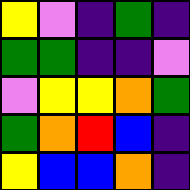[["yellow", "violet", "indigo", "green", "indigo"], ["green", "green", "indigo", "indigo", "violet"], ["violet", "yellow", "yellow", "orange", "green"], ["green", "orange", "red", "blue", "indigo"], ["yellow", "blue", "blue", "orange", "indigo"]]